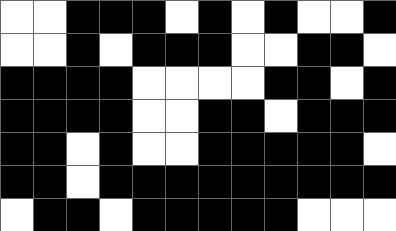[["white", "white", "black", "black", "black", "white", "black", "white", "black", "white", "white", "black"], ["white", "white", "black", "white", "black", "black", "black", "white", "white", "black", "black", "white"], ["black", "black", "black", "black", "white", "white", "white", "white", "black", "black", "white", "black"], ["black", "black", "black", "black", "white", "white", "black", "black", "white", "black", "black", "black"], ["black", "black", "white", "black", "white", "white", "black", "black", "black", "black", "black", "white"], ["black", "black", "white", "black", "black", "black", "black", "black", "black", "black", "black", "black"], ["white", "black", "black", "white", "black", "black", "black", "black", "black", "white", "white", "white"]]